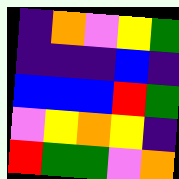[["indigo", "orange", "violet", "yellow", "green"], ["indigo", "indigo", "indigo", "blue", "indigo"], ["blue", "blue", "blue", "red", "green"], ["violet", "yellow", "orange", "yellow", "indigo"], ["red", "green", "green", "violet", "orange"]]